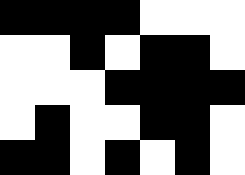[["black", "black", "black", "black", "white", "white", "white"], ["white", "white", "black", "white", "black", "black", "white"], ["white", "white", "white", "black", "black", "black", "black"], ["white", "black", "white", "white", "black", "black", "white"], ["black", "black", "white", "black", "white", "black", "white"]]